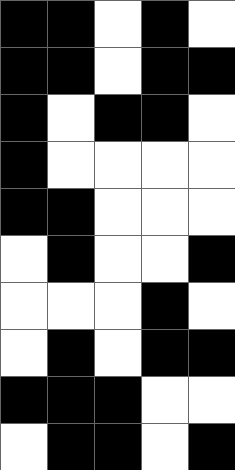[["black", "black", "white", "black", "white"], ["black", "black", "white", "black", "black"], ["black", "white", "black", "black", "white"], ["black", "white", "white", "white", "white"], ["black", "black", "white", "white", "white"], ["white", "black", "white", "white", "black"], ["white", "white", "white", "black", "white"], ["white", "black", "white", "black", "black"], ["black", "black", "black", "white", "white"], ["white", "black", "black", "white", "black"]]